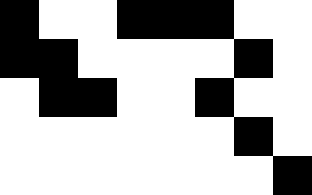[["black", "white", "white", "black", "black", "black", "white", "white"], ["black", "black", "white", "white", "white", "white", "black", "white"], ["white", "black", "black", "white", "white", "black", "white", "white"], ["white", "white", "white", "white", "white", "white", "black", "white"], ["white", "white", "white", "white", "white", "white", "white", "black"]]